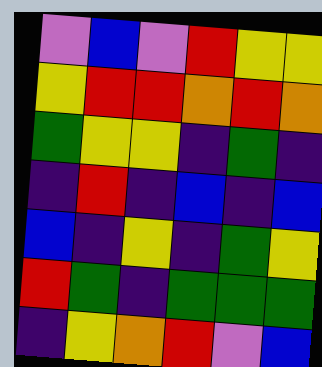[["violet", "blue", "violet", "red", "yellow", "yellow"], ["yellow", "red", "red", "orange", "red", "orange"], ["green", "yellow", "yellow", "indigo", "green", "indigo"], ["indigo", "red", "indigo", "blue", "indigo", "blue"], ["blue", "indigo", "yellow", "indigo", "green", "yellow"], ["red", "green", "indigo", "green", "green", "green"], ["indigo", "yellow", "orange", "red", "violet", "blue"]]